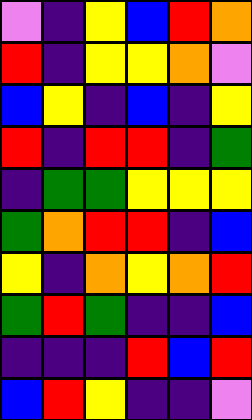[["violet", "indigo", "yellow", "blue", "red", "orange"], ["red", "indigo", "yellow", "yellow", "orange", "violet"], ["blue", "yellow", "indigo", "blue", "indigo", "yellow"], ["red", "indigo", "red", "red", "indigo", "green"], ["indigo", "green", "green", "yellow", "yellow", "yellow"], ["green", "orange", "red", "red", "indigo", "blue"], ["yellow", "indigo", "orange", "yellow", "orange", "red"], ["green", "red", "green", "indigo", "indigo", "blue"], ["indigo", "indigo", "indigo", "red", "blue", "red"], ["blue", "red", "yellow", "indigo", "indigo", "violet"]]